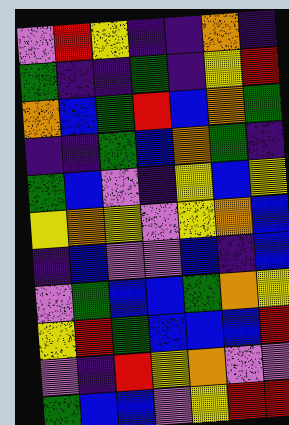[["violet", "red", "yellow", "indigo", "indigo", "orange", "indigo"], ["green", "indigo", "indigo", "green", "indigo", "yellow", "red"], ["orange", "blue", "green", "red", "blue", "orange", "green"], ["indigo", "indigo", "green", "blue", "orange", "green", "indigo"], ["green", "blue", "violet", "indigo", "yellow", "blue", "yellow"], ["yellow", "orange", "yellow", "violet", "yellow", "orange", "blue"], ["indigo", "blue", "violet", "violet", "blue", "indigo", "blue"], ["violet", "green", "blue", "blue", "green", "orange", "yellow"], ["yellow", "red", "green", "blue", "blue", "blue", "red"], ["violet", "indigo", "red", "yellow", "orange", "violet", "violet"], ["green", "blue", "blue", "violet", "yellow", "red", "red"]]